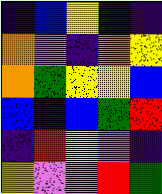[["indigo", "blue", "yellow", "indigo", "indigo"], ["orange", "violet", "indigo", "orange", "yellow"], ["orange", "green", "yellow", "yellow", "blue"], ["blue", "indigo", "blue", "green", "red"], ["indigo", "red", "yellow", "violet", "indigo"], ["yellow", "violet", "violet", "red", "green"]]